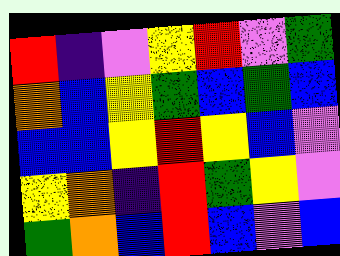[["red", "indigo", "violet", "yellow", "red", "violet", "green"], ["orange", "blue", "yellow", "green", "blue", "green", "blue"], ["blue", "blue", "yellow", "red", "yellow", "blue", "violet"], ["yellow", "orange", "indigo", "red", "green", "yellow", "violet"], ["green", "orange", "blue", "red", "blue", "violet", "blue"]]